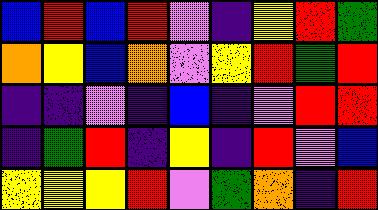[["blue", "red", "blue", "red", "violet", "indigo", "yellow", "red", "green"], ["orange", "yellow", "blue", "orange", "violet", "yellow", "red", "green", "red"], ["indigo", "indigo", "violet", "indigo", "blue", "indigo", "violet", "red", "red"], ["indigo", "green", "red", "indigo", "yellow", "indigo", "red", "violet", "blue"], ["yellow", "yellow", "yellow", "red", "violet", "green", "orange", "indigo", "red"]]